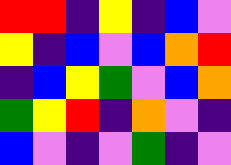[["red", "red", "indigo", "yellow", "indigo", "blue", "violet"], ["yellow", "indigo", "blue", "violet", "blue", "orange", "red"], ["indigo", "blue", "yellow", "green", "violet", "blue", "orange"], ["green", "yellow", "red", "indigo", "orange", "violet", "indigo"], ["blue", "violet", "indigo", "violet", "green", "indigo", "violet"]]